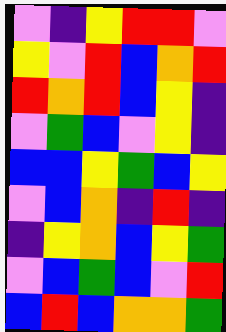[["violet", "indigo", "yellow", "red", "red", "violet"], ["yellow", "violet", "red", "blue", "orange", "red"], ["red", "orange", "red", "blue", "yellow", "indigo"], ["violet", "green", "blue", "violet", "yellow", "indigo"], ["blue", "blue", "yellow", "green", "blue", "yellow"], ["violet", "blue", "orange", "indigo", "red", "indigo"], ["indigo", "yellow", "orange", "blue", "yellow", "green"], ["violet", "blue", "green", "blue", "violet", "red"], ["blue", "red", "blue", "orange", "orange", "green"]]